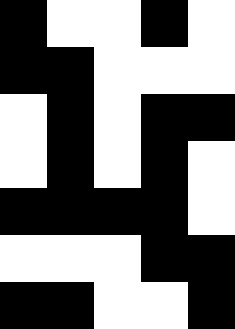[["black", "white", "white", "black", "white"], ["black", "black", "white", "white", "white"], ["white", "black", "white", "black", "black"], ["white", "black", "white", "black", "white"], ["black", "black", "black", "black", "white"], ["white", "white", "white", "black", "black"], ["black", "black", "white", "white", "black"]]